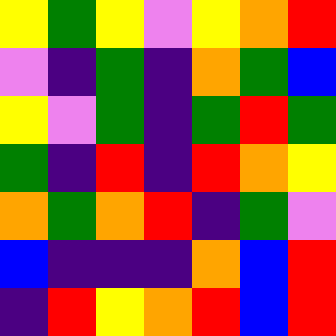[["yellow", "green", "yellow", "violet", "yellow", "orange", "red"], ["violet", "indigo", "green", "indigo", "orange", "green", "blue"], ["yellow", "violet", "green", "indigo", "green", "red", "green"], ["green", "indigo", "red", "indigo", "red", "orange", "yellow"], ["orange", "green", "orange", "red", "indigo", "green", "violet"], ["blue", "indigo", "indigo", "indigo", "orange", "blue", "red"], ["indigo", "red", "yellow", "orange", "red", "blue", "red"]]